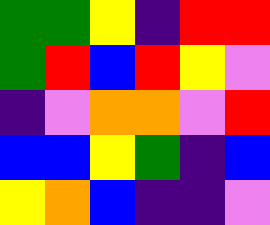[["green", "green", "yellow", "indigo", "red", "red"], ["green", "red", "blue", "red", "yellow", "violet"], ["indigo", "violet", "orange", "orange", "violet", "red"], ["blue", "blue", "yellow", "green", "indigo", "blue"], ["yellow", "orange", "blue", "indigo", "indigo", "violet"]]